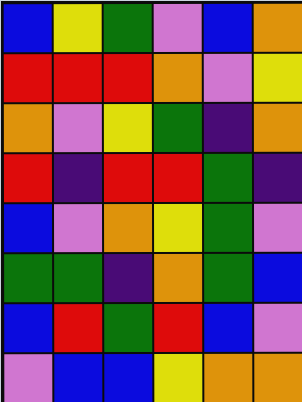[["blue", "yellow", "green", "violet", "blue", "orange"], ["red", "red", "red", "orange", "violet", "yellow"], ["orange", "violet", "yellow", "green", "indigo", "orange"], ["red", "indigo", "red", "red", "green", "indigo"], ["blue", "violet", "orange", "yellow", "green", "violet"], ["green", "green", "indigo", "orange", "green", "blue"], ["blue", "red", "green", "red", "blue", "violet"], ["violet", "blue", "blue", "yellow", "orange", "orange"]]